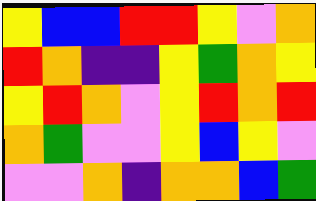[["yellow", "blue", "blue", "red", "red", "yellow", "violet", "orange"], ["red", "orange", "indigo", "indigo", "yellow", "green", "orange", "yellow"], ["yellow", "red", "orange", "violet", "yellow", "red", "orange", "red"], ["orange", "green", "violet", "violet", "yellow", "blue", "yellow", "violet"], ["violet", "violet", "orange", "indigo", "orange", "orange", "blue", "green"]]